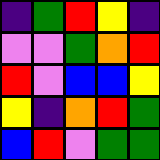[["indigo", "green", "red", "yellow", "indigo"], ["violet", "violet", "green", "orange", "red"], ["red", "violet", "blue", "blue", "yellow"], ["yellow", "indigo", "orange", "red", "green"], ["blue", "red", "violet", "green", "green"]]